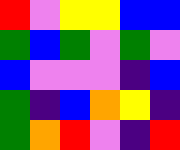[["red", "violet", "yellow", "yellow", "blue", "blue"], ["green", "blue", "green", "violet", "green", "violet"], ["blue", "violet", "violet", "violet", "indigo", "blue"], ["green", "indigo", "blue", "orange", "yellow", "indigo"], ["green", "orange", "red", "violet", "indigo", "red"]]